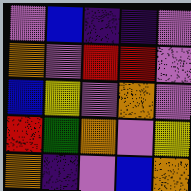[["violet", "blue", "indigo", "indigo", "violet"], ["orange", "violet", "red", "red", "violet"], ["blue", "yellow", "violet", "orange", "violet"], ["red", "green", "orange", "violet", "yellow"], ["orange", "indigo", "violet", "blue", "orange"]]